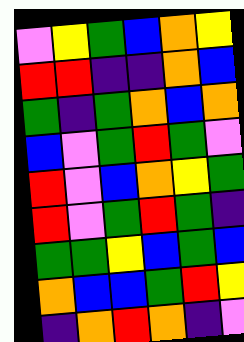[["violet", "yellow", "green", "blue", "orange", "yellow"], ["red", "red", "indigo", "indigo", "orange", "blue"], ["green", "indigo", "green", "orange", "blue", "orange"], ["blue", "violet", "green", "red", "green", "violet"], ["red", "violet", "blue", "orange", "yellow", "green"], ["red", "violet", "green", "red", "green", "indigo"], ["green", "green", "yellow", "blue", "green", "blue"], ["orange", "blue", "blue", "green", "red", "yellow"], ["indigo", "orange", "red", "orange", "indigo", "violet"]]